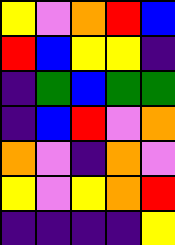[["yellow", "violet", "orange", "red", "blue"], ["red", "blue", "yellow", "yellow", "indigo"], ["indigo", "green", "blue", "green", "green"], ["indigo", "blue", "red", "violet", "orange"], ["orange", "violet", "indigo", "orange", "violet"], ["yellow", "violet", "yellow", "orange", "red"], ["indigo", "indigo", "indigo", "indigo", "yellow"]]